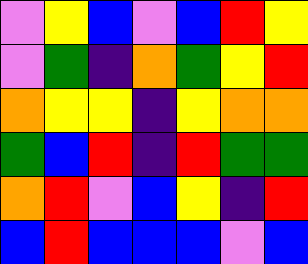[["violet", "yellow", "blue", "violet", "blue", "red", "yellow"], ["violet", "green", "indigo", "orange", "green", "yellow", "red"], ["orange", "yellow", "yellow", "indigo", "yellow", "orange", "orange"], ["green", "blue", "red", "indigo", "red", "green", "green"], ["orange", "red", "violet", "blue", "yellow", "indigo", "red"], ["blue", "red", "blue", "blue", "blue", "violet", "blue"]]